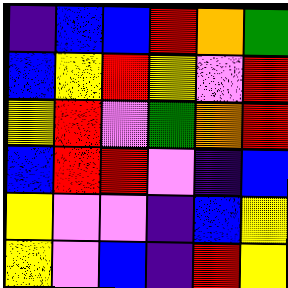[["indigo", "blue", "blue", "red", "orange", "green"], ["blue", "yellow", "red", "yellow", "violet", "red"], ["yellow", "red", "violet", "green", "orange", "red"], ["blue", "red", "red", "violet", "indigo", "blue"], ["yellow", "violet", "violet", "indigo", "blue", "yellow"], ["yellow", "violet", "blue", "indigo", "red", "yellow"]]